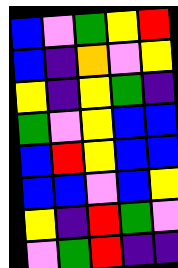[["blue", "violet", "green", "yellow", "red"], ["blue", "indigo", "orange", "violet", "yellow"], ["yellow", "indigo", "yellow", "green", "indigo"], ["green", "violet", "yellow", "blue", "blue"], ["blue", "red", "yellow", "blue", "blue"], ["blue", "blue", "violet", "blue", "yellow"], ["yellow", "indigo", "red", "green", "violet"], ["violet", "green", "red", "indigo", "indigo"]]